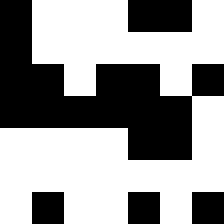[["black", "white", "white", "white", "black", "black", "white"], ["black", "white", "white", "white", "white", "white", "white"], ["black", "black", "white", "black", "black", "white", "black"], ["black", "black", "black", "black", "black", "black", "white"], ["white", "white", "white", "white", "black", "black", "white"], ["white", "white", "white", "white", "white", "white", "white"], ["white", "black", "white", "white", "black", "white", "black"]]